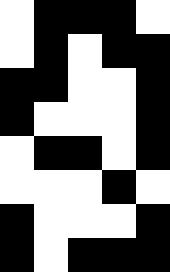[["white", "black", "black", "black", "white"], ["white", "black", "white", "black", "black"], ["black", "black", "white", "white", "black"], ["black", "white", "white", "white", "black"], ["white", "black", "black", "white", "black"], ["white", "white", "white", "black", "white"], ["black", "white", "white", "white", "black"], ["black", "white", "black", "black", "black"]]